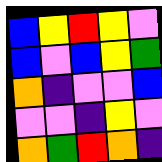[["blue", "yellow", "red", "yellow", "violet"], ["blue", "violet", "blue", "yellow", "green"], ["orange", "indigo", "violet", "violet", "blue"], ["violet", "violet", "indigo", "yellow", "violet"], ["orange", "green", "red", "orange", "indigo"]]